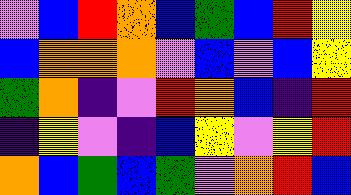[["violet", "blue", "red", "orange", "blue", "green", "blue", "red", "yellow"], ["blue", "orange", "orange", "orange", "violet", "blue", "violet", "blue", "yellow"], ["green", "orange", "indigo", "violet", "red", "orange", "blue", "indigo", "red"], ["indigo", "yellow", "violet", "indigo", "blue", "yellow", "violet", "yellow", "red"], ["orange", "blue", "green", "blue", "green", "violet", "orange", "red", "blue"]]